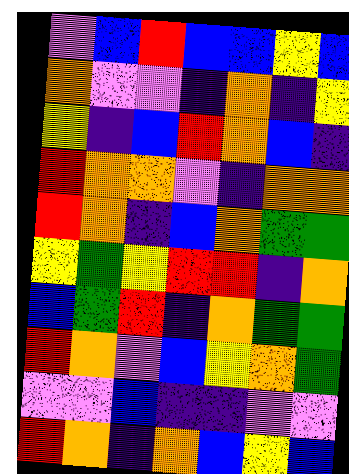[["violet", "blue", "red", "blue", "blue", "yellow", "blue"], ["orange", "violet", "violet", "indigo", "orange", "indigo", "yellow"], ["yellow", "indigo", "blue", "red", "orange", "blue", "indigo"], ["red", "orange", "orange", "violet", "indigo", "orange", "orange"], ["red", "orange", "indigo", "blue", "orange", "green", "green"], ["yellow", "green", "yellow", "red", "red", "indigo", "orange"], ["blue", "green", "red", "indigo", "orange", "green", "green"], ["red", "orange", "violet", "blue", "yellow", "orange", "green"], ["violet", "violet", "blue", "indigo", "indigo", "violet", "violet"], ["red", "orange", "indigo", "orange", "blue", "yellow", "blue"]]